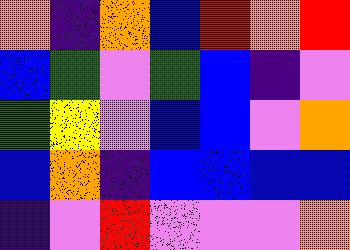[["orange", "indigo", "orange", "blue", "red", "orange", "red"], ["blue", "green", "violet", "green", "blue", "indigo", "violet"], ["green", "yellow", "violet", "blue", "blue", "violet", "orange"], ["blue", "orange", "indigo", "blue", "blue", "blue", "blue"], ["indigo", "violet", "red", "violet", "violet", "violet", "orange"]]